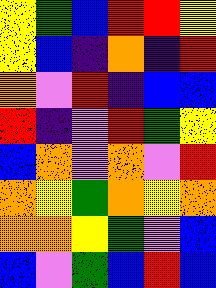[["yellow", "green", "blue", "red", "red", "yellow"], ["yellow", "blue", "indigo", "orange", "indigo", "red"], ["orange", "violet", "red", "indigo", "blue", "blue"], ["red", "indigo", "violet", "red", "green", "yellow"], ["blue", "orange", "violet", "orange", "violet", "red"], ["orange", "yellow", "green", "orange", "yellow", "orange"], ["orange", "orange", "yellow", "green", "violet", "blue"], ["blue", "violet", "green", "blue", "red", "blue"]]